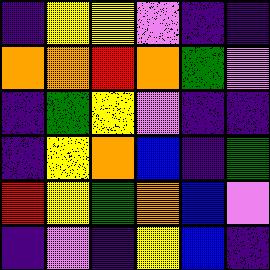[["indigo", "yellow", "yellow", "violet", "indigo", "indigo"], ["orange", "orange", "red", "orange", "green", "violet"], ["indigo", "green", "yellow", "violet", "indigo", "indigo"], ["indigo", "yellow", "orange", "blue", "indigo", "green"], ["red", "yellow", "green", "orange", "blue", "violet"], ["indigo", "violet", "indigo", "yellow", "blue", "indigo"]]